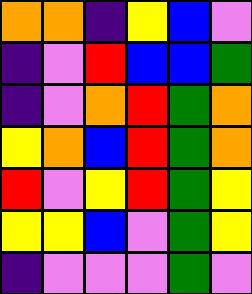[["orange", "orange", "indigo", "yellow", "blue", "violet"], ["indigo", "violet", "red", "blue", "blue", "green"], ["indigo", "violet", "orange", "red", "green", "orange"], ["yellow", "orange", "blue", "red", "green", "orange"], ["red", "violet", "yellow", "red", "green", "yellow"], ["yellow", "yellow", "blue", "violet", "green", "yellow"], ["indigo", "violet", "violet", "violet", "green", "violet"]]